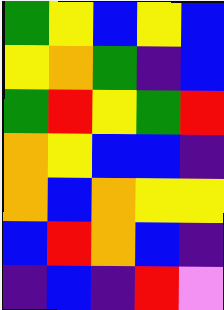[["green", "yellow", "blue", "yellow", "blue"], ["yellow", "orange", "green", "indigo", "blue"], ["green", "red", "yellow", "green", "red"], ["orange", "yellow", "blue", "blue", "indigo"], ["orange", "blue", "orange", "yellow", "yellow"], ["blue", "red", "orange", "blue", "indigo"], ["indigo", "blue", "indigo", "red", "violet"]]